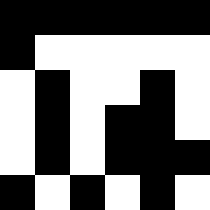[["black", "black", "black", "black", "black", "black"], ["black", "white", "white", "white", "white", "white"], ["white", "black", "white", "white", "black", "white"], ["white", "black", "white", "black", "black", "white"], ["white", "black", "white", "black", "black", "black"], ["black", "white", "black", "white", "black", "white"]]